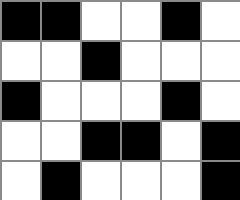[["black", "black", "white", "white", "black", "white"], ["white", "white", "black", "white", "white", "white"], ["black", "white", "white", "white", "black", "white"], ["white", "white", "black", "black", "white", "black"], ["white", "black", "white", "white", "white", "black"]]